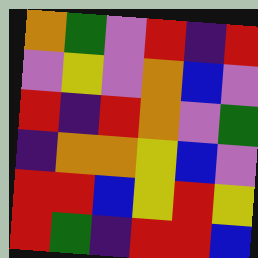[["orange", "green", "violet", "red", "indigo", "red"], ["violet", "yellow", "violet", "orange", "blue", "violet"], ["red", "indigo", "red", "orange", "violet", "green"], ["indigo", "orange", "orange", "yellow", "blue", "violet"], ["red", "red", "blue", "yellow", "red", "yellow"], ["red", "green", "indigo", "red", "red", "blue"]]